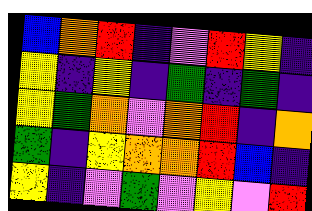[["blue", "orange", "red", "indigo", "violet", "red", "yellow", "indigo"], ["yellow", "indigo", "yellow", "indigo", "green", "indigo", "green", "indigo"], ["yellow", "green", "orange", "violet", "orange", "red", "indigo", "orange"], ["green", "indigo", "yellow", "orange", "orange", "red", "blue", "indigo"], ["yellow", "indigo", "violet", "green", "violet", "yellow", "violet", "red"]]